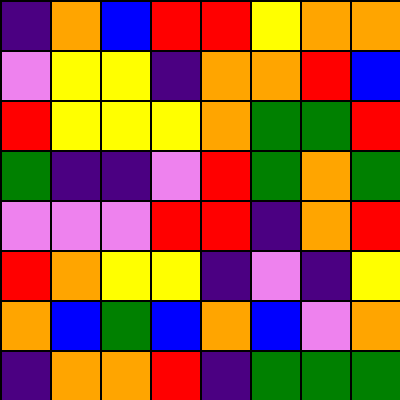[["indigo", "orange", "blue", "red", "red", "yellow", "orange", "orange"], ["violet", "yellow", "yellow", "indigo", "orange", "orange", "red", "blue"], ["red", "yellow", "yellow", "yellow", "orange", "green", "green", "red"], ["green", "indigo", "indigo", "violet", "red", "green", "orange", "green"], ["violet", "violet", "violet", "red", "red", "indigo", "orange", "red"], ["red", "orange", "yellow", "yellow", "indigo", "violet", "indigo", "yellow"], ["orange", "blue", "green", "blue", "orange", "blue", "violet", "orange"], ["indigo", "orange", "orange", "red", "indigo", "green", "green", "green"]]